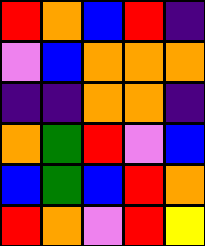[["red", "orange", "blue", "red", "indigo"], ["violet", "blue", "orange", "orange", "orange"], ["indigo", "indigo", "orange", "orange", "indigo"], ["orange", "green", "red", "violet", "blue"], ["blue", "green", "blue", "red", "orange"], ["red", "orange", "violet", "red", "yellow"]]